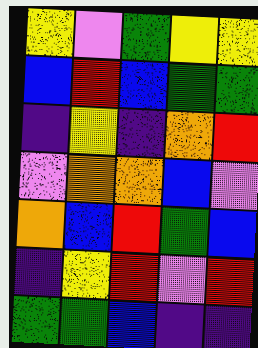[["yellow", "violet", "green", "yellow", "yellow"], ["blue", "red", "blue", "green", "green"], ["indigo", "yellow", "indigo", "orange", "red"], ["violet", "orange", "orange", "blue", "violet"], ["orange", "blue", "red", "green", "blue"], ["indigo", "yellow", "red", "violet", "red"], ["green", "green", "blue", "indigo", "indigo"]]